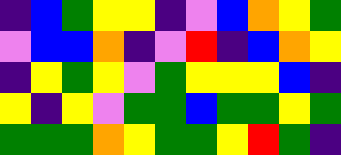[["indigo", "blue", "green", "yellow", "yellow", "indigo", "violet", "blue", "orange", "yellow", "green"], ["violet", "blue", "blue", "orange", "indigo", "violet", "red", "indigo", "blue", "orange", "yellow"], ["indigo", "yellow", "green", "yellow", "violet", "green", "yellow", "yellow", "yellow", "blue", "indigo"], ["yellow", "indigo", "yellow", "violet", "green", "green", "blue", "green", "green", "yellow", "green"], ["green", "green", "green", "orange", "yellow", "green", "green", "yellow", "red", "green", "indigo"]]